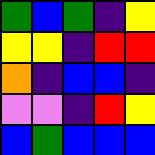[["green", "blue", "green", "indigo", "yellow"], ["yellow", "yellow", "indigo", "red", "red"], ["orange", "indigo", "blue", "blue", "indigo"], ["violet", "violet", "indigo", "red", "yellow"], ["blue", "green", "blue", "blue", "blue"]]